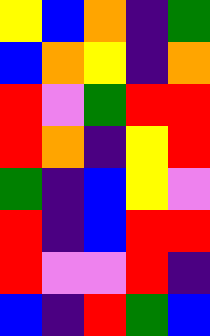[["yellow", "blue", "orange", "indigo", "green"], ["blue", "orange", "yellow", "indigo", "orange"], ["red", "violet", "green", "red", "red"], ["red", "orange", "indigo", "yellow", "red"], ["green", "indigo", "blue", "yellow", "violet"], ["red", "indigo", "blue", "red", "red"], ["red", "violet", "violet", "red", "indigo"], ["blue", "indigo", "red", "green", "blue"]]